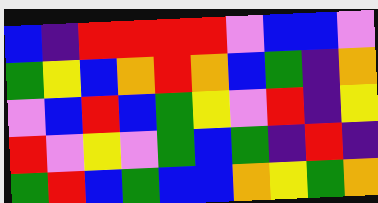[["blue", "indigo", "red", "red", "red", "red", "violet", "blue", "blue", "violet"], ["green", "yellow", "blue", "orange", "red", "orange", "blue", "green", "indigo", "orange"], ["violet", "blue", "red", "blue", "green", "yellow", "violet", "red", "indigo", "yellow"], ["red", "violet", "yellow", "violet", "green", "blue", "green", "indigo", "red", "indigo"], ["green", "red", "blue", "green", "blue", "blue", "orange", "yellow", "green", "orange"]]